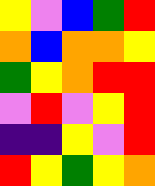[["yellow", "violet", "blue", "green", "red"], ["orange", "blue", "orange", "orange", "yellow"], ["green", "yellow", "orange", "red", "red"], ["violet", "red", "violet", "yellow", "red"], ["indigo", "indigo", "yellow", "violet", "red"], ["red", "yellow", "green", "yellow", "orange"]]